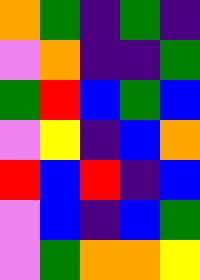[["orange", "green", "indigo", "green", "indigo"], ["violet", "orange", "indigo", "indigo", "green"], ["green", "red", "blue", "green", "blue"], ["violet", "yellow", "indigo", "blue", "orange"], ["red", "blue", "red", "indigo", "blue"], ["violet", "blue", "indigo", "blue", "green"], ["violet", "green", "orange", "orange", "yellow"]]